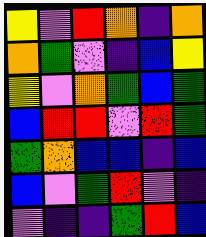[["yellow", "violet", "red", "orange", "indigo", "orange"], ["orange", "green", "violet", "indigo", "blue", "yellow"], ["yellow", "violet", "orange", "green", "blue", "green"], ["blue", "red", "red", "violet", "red", "green"], ["green", "orange", "blue", "blue", "indigo", "blue"], ["blue", "violet", "green", "red", "violet", "indigo"], ["violet", "indigo", "indigo", "green", "red", "blue"]]